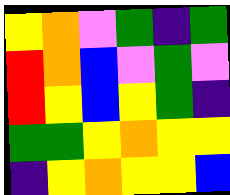[["yellow", "orange", "violet", "green", "indigo", "green"], ["red", "orange", "blue", "violet", "green", "violet"], ["red", "yellow", "blue", "yellow", "green", "indigo"], ["green", "green", "yellow", "orange", "yellow", "yellow"], ["indigo", "yellow", "orange", "yellow", "yellow", "blue"]]